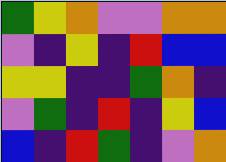[["green", "yellow", "orange", "violet", "violet", "orange", "orange"], ["violet", "indigo", "yellow", "indigo", "red", "blue", "blue"], ["yellow", "yellow", "indigo", "indigo", "green", "orange", "indigo"], ["violet", "green", "indigo", "red", "indigo", "yellow", "blue"], ["blue", "indigo", "red", "green", "indigo", "violet", "orange"]]